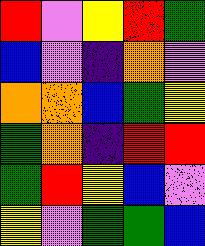[["red", "violet", "yellow", "red", "green"], ["blue", "violet", "indigo", "orange", "violet"], ["orange", "orange", "blue", "green", "yellow"], ["green", "orange", "indigo", "red", "red"], ["green", "red", "yellow", "blue", "violet"], ["yellow", "violet", "green", "green", "blue"]]